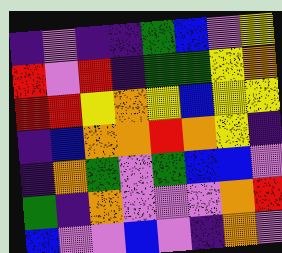[["indigo", "violet", "indigo", "indigo", "green", "blue", "violet", "yellow"], ["red", "violet", "red", "indigo", "green", "green", "yellow", "orange"], ["red", "red", "yellow", "orange", "yellow", "blue", "yellow", "yellow"], ["indigo", "blue", "orange", "orange", "red", "orange", "yellow", "indigo"], ["indigo", "orange", "green", "violet", "green", "blue", "blue", "violet"], ["green", "indigo", "orange", "violet", "violet", "violet", "orange", "red"], ["blue", "violet", "violet", "blue", "violet", "indigo", "orange", "violet"]]